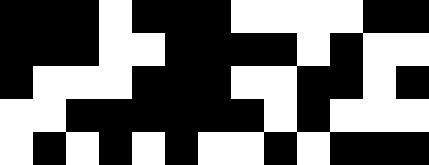[["black", "black", "black", "white", "black", "black", "black", "white", "white", "white", "white", "black", "black"], ["black", "black", "black", "white", "white", "black", "black", "black", "black", "white", "black", "white", "white"], ["black", "white", "white", "white", "black", "black", "black", "white", "white", "black", "black", "white", "black"], ["white", "white", "black", "black", "black", "black", "black", "black", "white", "black", "white", "white", "white"], ["white", "black", "white", "black", "white", "black", "white", "white", "black", "white", "black", "black", "black"]]